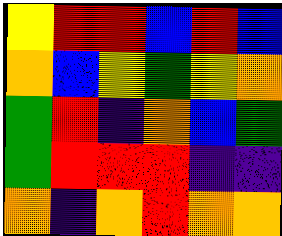[["yellow", "red", "red", "blue", "red", "blue"], ["orange", "blue", "yellow", "green", "yellow", "orange"], ["green", "red", "indigo", "orange", "blue", "green"], ["green", "red", "red", "red", "indigo", "indigo"], ["orange", "indigo", "orange", "red", "orange", "orange"]]